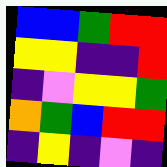[["blue", "blue", "green", "red", "red"], ["yellow", "yellow", "indigo", "indigo", "red"], ["indigo", "violet", "yellow", "yellow", "green"], ["orange", "green", "blue", "red", "red"], ["indigo", "yellow", "indigo", "violet", "indigo"]]